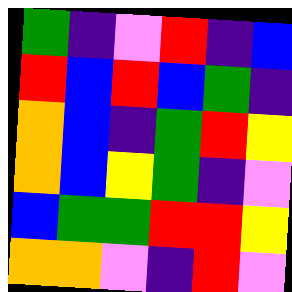[["green", "indigo", "violet", "red", "indigo", "blue"], ["red", "blue", "red", "blue", "green", "indigo"], ["orange", "blue", "indigo", "green", "red", "yellow"], ["orange", "blue", "yellow", "green", "indigo", "violet"], ["blue", "green", "green", "red", "red", "yellow"], ["orange", "orange", "violet", "indigo", "red", "violet"]]